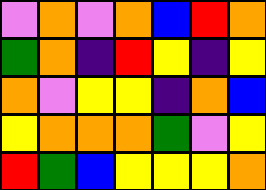[["violet", "orange", "violet", "orange", "blue", "red", "orange"], ["green", "orange", "indigo", "red", "yellow", "indigo", "yellow"], ["orange", "violet", "yellow", "yellow", "indigo", "orange", "blue"], ["yellow", "orange", "orange", "orange", "green", "violet", "yellow"], ["red", "green", "blue", "yellow", "yellow", "yellow", "orange"]]